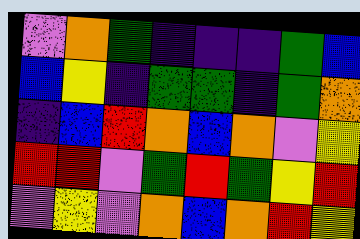[["violet", "orange", "green", "indigo", "indigo", "indigo", "green", "blue"], ["blue", "yellow", "indigo", "green", "green", "indigo", "green", "orange"], ["indigo", "blue", "red", "orange", "blue", "orange", "violet", "yellow"], ["red", "red", "violet", "green", "red", "green", "yellow", "red"], ["violet", "yellow", "violet", "orange", "blue", "orange", "red", "yellow"]]